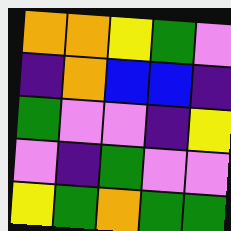[["orange", "orange", "yellow", "green", "violet"], ["indigo", "orange", "blue", "blue", "indigo"], ["green", "violet", "violet", "indigo", "yellow"], ["violet", "indigo", "green", "violet", "violet"], ["yellow", "green", "orange", "green", "green"]]